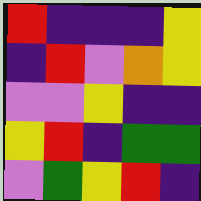[["red", "indigo", "indigo", "indigo", "yellow"], ["indigo", "red", "violet", "orange", "yellow"], ["violet", "violet", "yellow", "indigo", "indigo"], ["yellow", "red", "indigo", "green", "green"], ["violet", "green", "yellow", "red", "indigo"]]